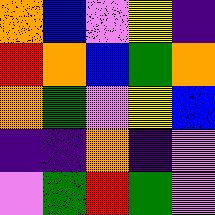[["orange", "blue", "violet", "yellow", "indigo"], ["red", "orange", "blue", "green", "orange"], ["orange", "green", "violet", "yellow", "blue"], ["indigo", "indigo", "orange", "indigo", "violet"], ["violet", "green", "red", "green", "violet"]]